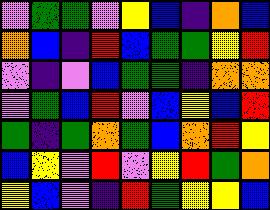[["violet", "green", "green", "violet", "yellow", "blue", "indigo", "orange", "blue"], ["orange", "blue", "indigo", "red", "blue", "green", "green", "yellow", "red"], ["violet", "indigo", "violet", "blue", "green", "green", "indigo", "orange", "orange"], ["violet", "green", "blue", "red", "violet", "blue", "yellow", "blue", "red"], ["green", "indigo", "green", "orange", "green", "blue", "orange", "red", "yellow"], ["blue", "yellow", "violet", "red", "violet", "yellow", "red", "green", "orange"], ["yellow", "blue", "violet", "indigo", "red", "green", "yellow", "yellow", "blue"]]